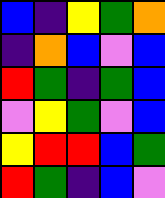[["blue", "indigo", "yellow", "green", "orange"], ["indigo", "orange", "blue", "violet", "blue"], ["red", "green", "indigo", "green", "blue"], ["violet", "yellow", "green", "violet", "blue"], ["yellow", "red", "red", "blue", "green"], ["red", "green", "indigo", "blue", "violet"]]